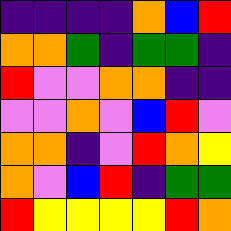[["indigo", "indigo", "indigo", "indigo", "orange", "blue", "red"], ["orange", "orange", "green", "indigo", "green", "green", "indigo"], ["red", "violet", "violet", "orange", "orange", "indigo", "indigo"], ["violet", "violet", "orange", "violet", "blue", "red", "violet"], ["orange", "orange", "indigo", "violet", "red", "orange", "yellow"], ["orange", "violet", "blue", "red", "indigo", "green", "green"], ["red", "yellow", "yellow", "yellow", "yellow", "red", "orange"]]